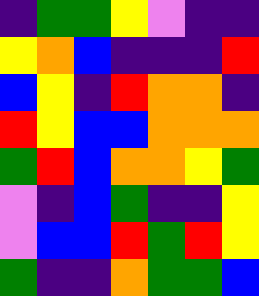[["indigo", "green", "green", "yellow", "violet", "indigo", "indigo"], ["yellow", "orange", "blue", "indigo", "indigo", "indigo", "red"], ["blue", "yellow", "indigo", "red", "orange", "orange", "indigo"], ["red", "yellow", "blue", "blue", "orange", "orange", "orange"], ["green", "red", "blue", "orange", "orange", "yellow", "green"], ["violet", "indigo", "blue", "green", "indigo", "indigo", "yellow"], ["violet", "blue", "blue", "red", "green", "red", "yellow"], ["green", "indigo", "indigo", "orange", "green", "green", "blue"]]